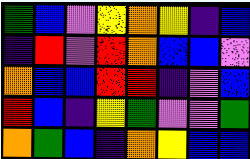[["green", "blue", "violet", "yellow", "orange", "yellow", "indigo", "blue"], ["indigo", "red", "violet", "red", "orange", "blue", "blue", "violet"], ["orange", "blue", "blue", "red", "red", "indigo", "violet", "blue"], ["red", "blue", "indigo", "yellow", "green", "violet", "violet", "green"], ["orange", "green", "blue", "indigo", "orange", "yellow", "blue", "blue"]]